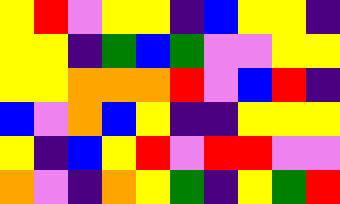[["yellow", "red", "violet", "yellow", "yellow", "indigo", "blue", "yellow", "yellow", "indigo"], ["yellow", "yellow", "indigo", "green", "blue", "green", "violet", "violet", "yellow", "yellow"], ["yellow", "yellow", "orange", "orange", "orange", "red", "violet", "blue", "red", "indigo"], ["blue", "violet", "orange", "blue", "yellow", "indigo", "indigo", "yellow", "yellow", "yellow"], ["yellow", "indigo", "blue", "yellow", "red", "violet", "red", "red", "violet", "violet"], ["orange", "violet", "indigo", "orange", "yellow", "green", "indigo", "yellow", "green", "red"]]